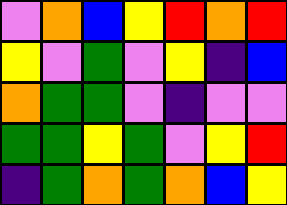[["violet", "orange", "blue", "yellow", "red", "orange", "red"], ["yellow", "violet", "green", "violet", "yellow", "indigo", "blue"], ["orange", "green", "green", "violet", "indigo", "violet", "violet"], ["green", "green", "yellow", "green", "violet", "yellow", "red"], ["indigo", "green", "orange", "green", "orange", "blue", "yellow"]]